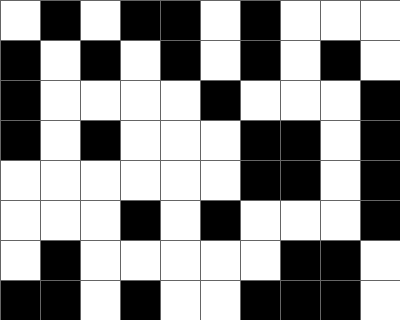[["white", "black", "white", "black", "black", "white", "black", "white", "white", "white"], ["black", "white", "black", "white", "black", "white", "black", "white", "black", "white"], ["black", "white", "white", "white", "white", "black", "white", "white", "white", "black"], ["black", "white", "black", "white", "white", "white", "black", "black", "white", "black"], ["white", "white", "white", "white", "white", "white", "black", "black", "white", "black"], ["white", "white", "white", "black", "white", "black", "white", "white", "white", "black"], ["white", "black", "white", "white", "white", "white", "white", "black", "black", "white"], ["black", "black", "white", "black", "white", "white", "black", "black", "black", "white"]]